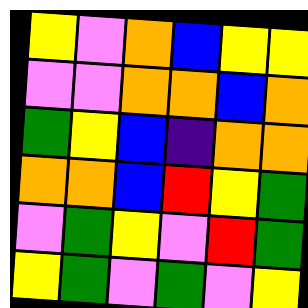[["yellow", "violet", "orange", "blue", "yellow", "yellow"], ["violet", "violet", "orange", "orange", "blue", "orange"], ["green", "yellow", "blue", "indigo", "orange", "orange"], ["orange", "orange", "blue", "red", "yellow", "green"], ["violet", "green", "yellow", "violet", "red", "green"], ["yellow", "green", "violet", "green", "violet", "yellow"]]